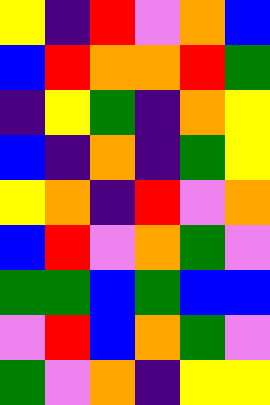[["yellow", "indigo", "red", "violet", "orange", "blue"], ["blue", "red", "orange", "orange", "red", "green"], ["indigo", "yellow", "green", "indigo", "orange", "yellow"], ["blue", "indigo", "orange", "indigo", "green", "yellow"], ["yellow", "orange", "indigo", "red", "violet", "orange"], ["blue", "red", "violet", "orange", "green", "violet"], ["green", "green", "blue", "green", "blue", "blue"], ["violet", "red", "blue", "orange", "green", "violet"], ["green", "violet", "orange", "indigo", "yellow", "yellow"]]